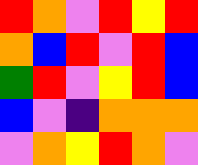[["red", "orange", "violet", "red", "yellow", "red"], ["orange", "blue", "red", "violet", "red", "blue"], ["green", "red", "violet", "yellow", "red", "blue"], ["blue", "violet", "indigo", "orange", "orange", "orange"], ["violet", "orange", "yellow", "red", "orange", "violet"]]